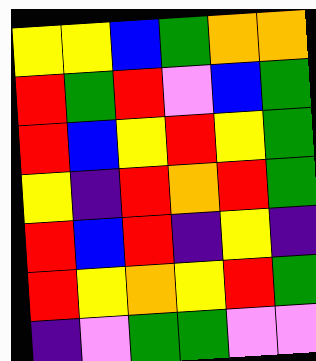[["yellow", "yellow", "blue", "green", "orange", "orange"], ["red", "green", "red", "violet", "blue", "green"], ["red", "blue", "yellow", "red", "yellow", "green"], ["yellow", "indigo", "red", "orange", "red", "green"], ["red", "blue", "red", "indigo", "yellow", "indigo"], ["red", "yellow", "orange", "yellow", "red", "green"], ["indigo", "violet", "green", "green", "violet", "violet"]]